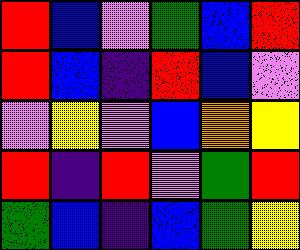[["red", "blue", "violet", "green", "blue", "red"], ["red", "blue", "indigo", "red", "blue", "violet"], ["violet", "yellow", "violet", "blue", "orange", "yellow"], ["red", "indigo", "red", "violet", "green", "red"], ["green", "blue", "indigo", "blue", "green", "yellow"]]